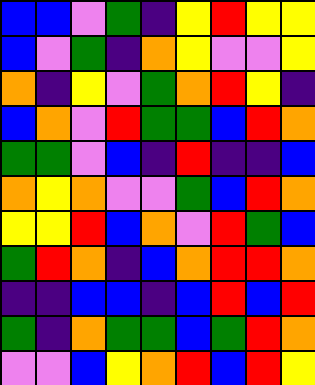[["blue", "blue", "violet", "green", "indigo", "yellow", "red", "yellow", "yellow"], ["blue", "violet", "green", "indigo", "orange", "yellow", "violet", "violet", "yellow"], ["orange", "indigo", "yellow", "violet", "green", "orange", "red", "yellow", "indigo"], ["blue", "orange", "violet", "red", "green", "green", "blue", "red", "orange"], ["green", "green", "violet", "blue", "indigo", "red", "indigo", "indigo", "blue"], ["orange", "yellow", "orange", "violet", "violet", "green", "blue", "red", "orange"], ["yellow", "yellow", "red", "blue", "orange", "violet", "red", "green", "blue"], ["green", "red", "orange", "indigo", "blue", "orange", "red", "red", "orange"], ["indigo", "indigo", "blue", "blue", "indigo", "blue", "red", "blue", "red"], ["green", "indigo", "orange", "green", "green", "blue", "green", "red", "orange"], ["violet", "violet", "blue", "yellow", "orange", "red", "blue", "red", "yellow"]]